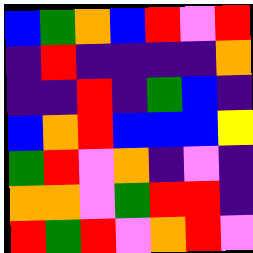[["blue", "green", "orange", "blue", "red", "violet", "red"], ["indigo", "red", "indigo", "indigo", "indigo", "indigo", "orange"], ["indigo", "indigo", "red", "indigo", "green", "blue", "indigo"], ["blue", "orange", "red", "blue", "blue", "blue", "yellow"], ["green", "red", "violet", "orange", "indigo", "violet", "indigo"], ["orange", "orange", "violet", "green", "red", "red", "indigo"], ["red", "green", "red", "violet", "orange", "red", "violet"]]